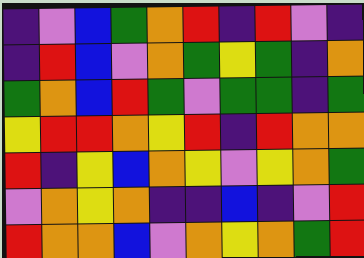[["indigo", "violet", "blue", "green", "orange", "red", "indigo", "red", "violet", "indigo"], ["indigo", "red", "blue", "violet", "orange", "green", "yellow", "green", "indigo", "orange"], ["green", "orange", "blue", "red", "green", "violet", "green", "green", "indigo", "green"], ["yellow", "red", "red", "orange", "yellow", "red", "indigo", "red", "orange", "orange"], ["red", "indigo", "yellow", "blue", "orange", "yellow", "violet", "yellow", "orange", "green"], ["violet", "orange", "yellow", "orange", "indigo", "indigo", "blue", "indigo", "violet", "red"], ["red", "orange", "orange", "blue", "violet", "orange", "yellow", "orange", "green", "red"]]